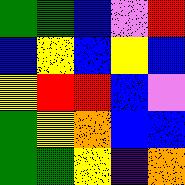[["green", "green", "blue", "violet", "red"], ["blue", "yellow", "blue", "yellow", "blue"], ["yellow", "red", "red", "blue", "violet"], ["green", "yellow", "orange", "blue", "blue"], ["green", "green", "yellow", "indigo", "orange"]]